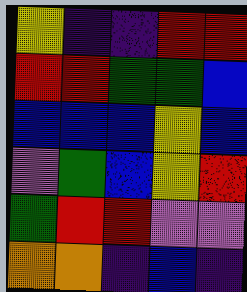[["yellow", "indigo", "indigo", "red", "red"], ["red", "red", "green", "green", "blue"], ["blue", "blue", "blue", "yellow", "blue"], ["violet", "green", "blue", "yellow", "red"], ["green", "red", "red", "violet", "violet"], ["orange", "orange", "indigo", "blue", "indigo"]]